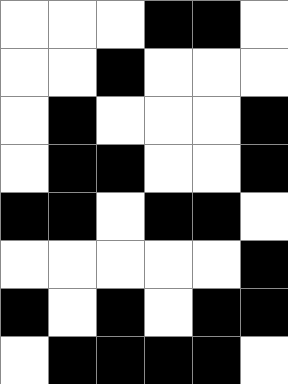[["white", "white", "white", "black", "black", "white"], ["white", "white", "black", "white", "white", "white"], ["white", "black", "white", "white", "white", "black"], ["white", "black", "black", "white", "white", "black"], ["black", "black", "white", "black", "black", "white"], ["white", "white", "white", "white", "white", "black"], ["black", "white", "black", "white", "black", "black"], ["white", "black", "black", "black", "black", "white"]]